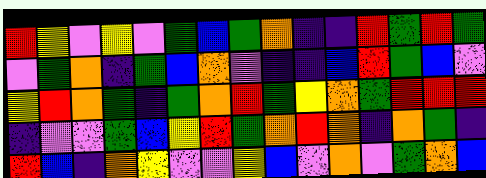[["red", "yellow", "violet", "yellow", "violet", "green", "blue", "green", "orange", "indigo", "indigo", "red", "green", "red", "green"], ["violet", "green", "orange", "indigo", "green", "blue", "orange", "violet", "indigo", "indigo", "blue", "red", "green", "blue", "violet"], ["yellow", "red", "orange", "green", "indigo", "green", "orange", "red", "green", "yellow", "orange", "green", "red", "red", "red"], ["indigo", "violet", "violet", "green", "blue", "yellow", "red", "green", "orange", "red", "orange", "indigo", "orange", "green", "indigo"], ["red", "blue", "indigo", "orange", "yellow", "violet", "violet", "yellow", "blue", "violet", "orange", "violet", "green", "orange", "blue"]]